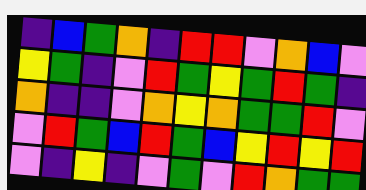[["indigo", "blue", "green", "orange", "indigo", "red", "red", "violet", "orange", "blue", "violet"], ["yellow", "green", "indigo", "violet", "red", "green", "yellow", "green", "red", "green", "indigo"], ["orange", "indigo", "indigo", "violet", "orange", "yellow", "orange", "green", "green", "red", "violet"], ["violet", "red", "green", "blue", "red", "green", "blue", "yellow", "red", "yellow", "red"], ["violet", "indigo", "yellow", "indigo", "violet", "green", "violet", "red", "orange", "green", "green"]]